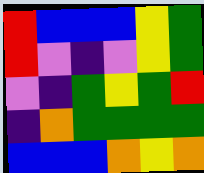[["red", "blue", "blue", "blue", "yellow", "green"], ["red", "violet", "indigo", "violet", "yellow", "green"], ["violet", "indigo", "green", "yellow", "green", "red"], ["indigo", "orange", "green", "green", "green", "green"], ["blue", "blue", "blue", "orange", "yellow", "orange"]]